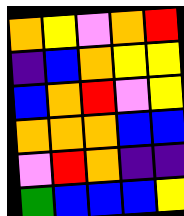[["orange", "yellow", "violet", "orange", "red"], ["indigo", "blue", "orange", "yellow", "yellow"], ["blue", "orange", "red", "violet", "yellow"], ["orange", "orange", "orange", "blue", "blue"], ["violet", "red", "orange", "indigo", "indigo"], ["green", "blue", "blue", "blue", "yellow"]]